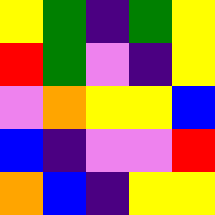[["yellow", "green", "indigo", "green", "yellow"], ["red", "green", "violet", "indigo", "yellow"], ["violet", "orange", "yellow", "yellow", "blue"], ["blue", "indigo", "violet", "violet", "red"], ["orange", "blue", "indigo", "yellow", "yellow"]]